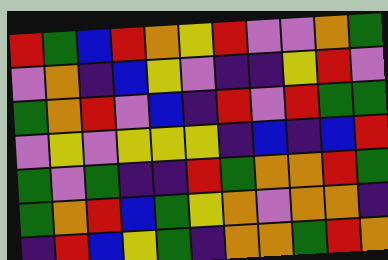[["red", "green", "blue", "red", "orange", "yellow", "red", "violet", "violet", "orange", "green"], ["violet", "orange", "indigo", "blue", "yellow", "violet", "indigo", "indigo", "yellow", "red", "violet"], ["green", "orange", "red", "violet", "blue", "indigo", "red", "violet", "red", "green", "green"], ["violet", "yellow", "violet", "yellow", "yellow", "yellow", "indigo", "blue", "indigo", "blue", "red"], ["green", "violet", "green", "indigo", "indigo", "red", "green", "orange", "orange", "red", "green"], ["green", "orange", "red", "blue", "green", "yellow", "orange", "violet", "orange", "orange", "indigo"], ["indigo", "red", "blue", "yellow", "green", "indigo", "orange", "orange", "green", "red", "orange"]]